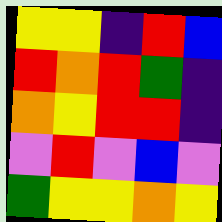[["yellow", "yellow", "indigo", "red", "blue"], ["red", "orange", "red", "green", "indigo"], ["orange", "yellow", "red", "red", "indigo"], ["violet", "red", "violet", "blue", "violet"], ["green", "yellow", "yellow", "orange", "yellow"]]